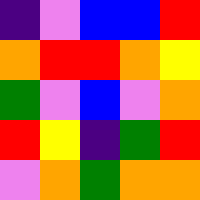[["indigo", "violet", "blue", "blue", "red"], ["orange", "red", "red", "orange", "yellow"], ["green", "violet", "blue", "violet", "orange"], ["red", "yellow", "indigo", "green", "red"], ["violet", "orange", "green", "orange", "orange"]]